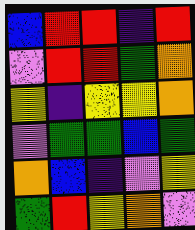[["blue", "red", "red", "indigo", "red"], ["violet", "red", "red", "green", "orange"], ["yellow", "indigo", "yellow", "yellow", "orange"], ["violet", "green", "green", "blue", "green"], ["orange", "blue", "indigo", "violet", "yellow"], ["green", "red", "yellow", "orange", "violet"]]